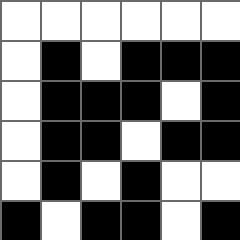[["white", "white", "white", "white", "white", "white"], ["white", "black", "white", "black", "black", "black"], ["white", "black", "black", "black", "white", "black"], ["white", "black", "black", "white", "black", "black"], ["white", "black", "white", "black", "white", "white"], ["black", "white", "black", "black", "white", "black"]]